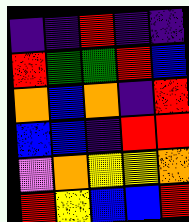[["indigo", "indigo", "red", "indigo", "indigo"], ["red", "green", "green", "red", "blue"], ["orange", "blue", "orange", "indigo", "red"], ["blue", "blue", "indigo", "red", "red"], ["violet", "orange", "yellow", "yellow", "orange"], ["red", "yellow", "blue", "blue", "red"]]